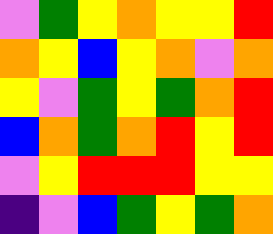[["violet", "green", "yellow", "orange", "yellow", "yellow", "red"], ["orange", "yellow", "blue", "yellow", "orange", "violet", "orange"], ["yellow", "violet", "green", "yellow", "green", "orange", "red"], ["blue", "orange", "green", "orange", "red", "yellow", "red"], ["violet", "yellow", "red", "red", "red", "yellow", "yellow"], ["indigo", "violet", "blue", "green", "yellow", "green", "orange"]]